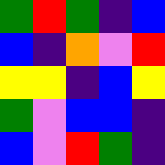[["green", "red", "green", "indigo", "blue"], ["blue", "indigo", "orange", "violet", "red"], ["yellow", "yellow", "indigo", "blue", "yellow"], ["green", "violet", "blue", "blue", "indigo"], ["blue", "violet", "red", "green", "indigo"]]